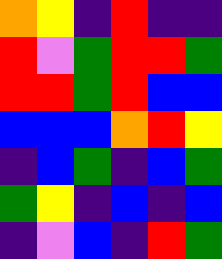[["orange", "yellow", "indigo", "red", "indigo", "indigo"], ["red", "violet", "green", "red", "red", "green"], ["red", "red", "green", "red", "blue", "blue"], ["blue", "blue", "blue", "orange", "red", "yellow"], ["indigo", "blue", "green", "indigo", "blue", "green"], ["green", "yellow", "indigo", "blue", "indigo", "blue"], ["indigo", "violet", "blue", "indigo", "red", "green"]]